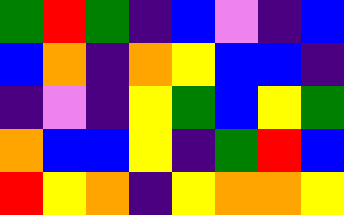[["green", "red", "green", "indigo", "blue", "violet", "indigo", "blue"], ["blue", "orange", "indigo", "orange", "yellow", "blue", "blue", "indigo"], ["indigo", "violet", "indigo", "yellow", "green", "blue", "yellow", "green"], ["orange", "blue", "blue", "yellow", "indigo", "green", "red", "blue"], ["red", "yellow", "orange", "indigo", "yellow", "orange", "orange", "yellow"]]